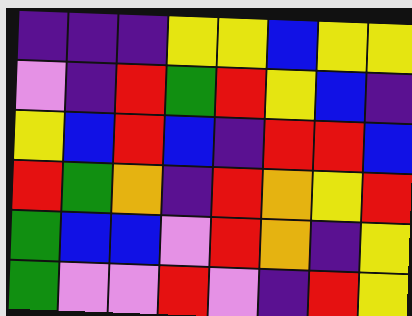[["indigo", "indigo", "indigo", "yellow", "yellow", "blue", "yellow", "yellow"], ["violet", "indigo", "red", "green", "red", "yellow", "blue", "indigo"], ["yellow", "blue", "red", "blue", "indigo", "red", "red", "blue"], ["red", "green", "orange", "indigo", "red", "orange", "yellow", "red"], ["green", "blue", "blue", "violet", "red", "orange", "indigo", "yellow"], ["green", "violet", "violet", "red", "violet", "indigo", "red", "yellow"]]